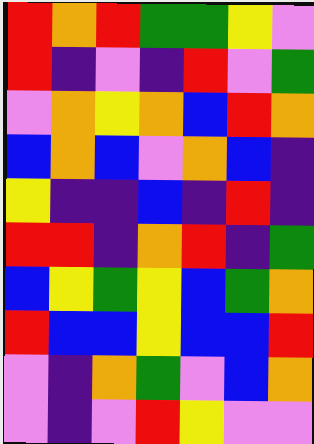[["red", "orange", "red", "green", "green", "yellow", "violet"], ["red", "indigo", "violet", "indigo", "red", "violet", "green"], ["violet", "orange", "yellow", "orange", "blue", "red", "orange"], ["blue", "orange", "blue", "violet", "orange", "blue", "indigo"], ["yellow", "indigo", "indigo", "blue", "indigo", "red", "indigo"], ["red", "red", "indigo", "orange", "red", "indigo", "green"], ["blue", "yellow", "green", "yellow", "blue", "green", "orange"], ["red", "blue", "blue", "yellow", "blue", "blue", "red"], ["violet", "indigo", "orange", "green", "violet", "blue", "orange"], ["violet", "indigo", "violet", "red", "yellow", "violet", "violet"]]